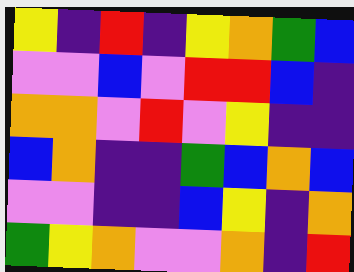[["yellow", "indigo", "red", "indigo", "yellow", "orange", "green", "blue"], ["violet", "violet", "blue", "violet", "red", "red", "blue", "indigo"], ["orange", "orange", "violet", "red", "violet", "yellow", "indigo", "indigo"], ["blue", "orange", "indigo", "indigo", "green", "blue", "orange", "blue"], ["violet", "violet", "indigo", "indigo", "blue", "yellow", "indigo", "orange"], ["green", "yellow", "orange", "violet", "violet", "orange", "indigo", "red"]]